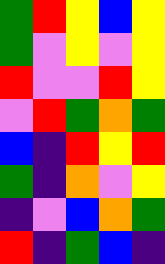[["green", "red", "yellow", "blue", "yellow"], ["green", "violet", "yellow", "violet", "yellow"], ["red", "violet", "violet", "red", "yellow"], ["violet", "red", "green", "orange", "green"], ["blue", "indigo", "red", "yellow", "red"], ["green", "indigo", "orange", "violet", "yellow"], ["indigo", "violet", "blue", "orange", "green"], ["red", "indigo", "green", "blue", "indigo"]]